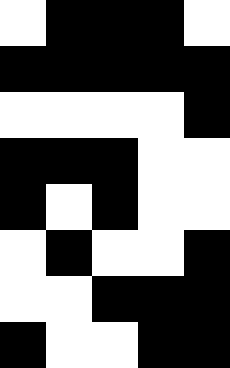[["white", "black", "black", "black", "white"], ["black", "black", "black", "black", "black"], ["white", "white", "white", "white", "black"], ["black", "black", "black", "white", "white"], ["black", "white", "black", "white", "white"], ["white", "black", "white", "white", "black"], ["white", "white", "black", "black", "black"], ["black", "white", "white", "black", "black"]]